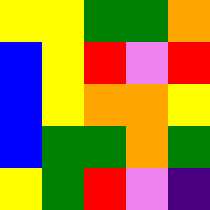[["yellow", "yellow", "green", "green", "orange"], ["blue", "yellow", "red", "violet", "red"], ["blue", "yellow", "orange", "orange", "yellow"], ["blue", "green", "green", "orange", "green"], ["yellow", "green", "red", "violet", "indigo"]]